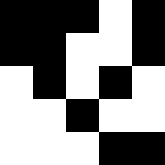[["black", "black", "black", "white", "black"], ["black", "black", "white", "white", "black"], ["white", "black", "white", "black", "white"], ["white", "white", "black", "white", "white"], ["white", "white", "white", "black", "black"]]